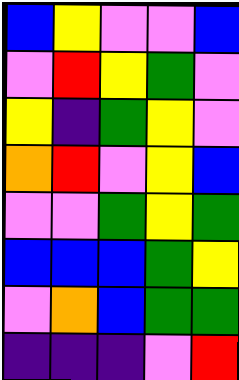[["blue", "yellow", "violet", "violet", "blue"], ["violet", "red", "yellow", "green", "violet"], ["yellow", "indigo", "green", "yellow", "violet"], ["orange", "red", "violet", "yellow", "blue"], ["violet", "violet", "green", "yellow", "green"], ["blue", "blue", "blue", "green", "yellow"], ["violet", "orange", "blue", "green", "green"], ["indigo", "indigo", "indigo", "violet", "red"]]